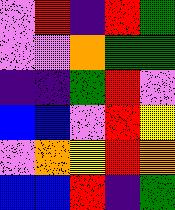[["violet", "red", "indigo", "red", "green"], ["violet", "violet", "orange", "green", "green"], ["indigo", "indigo", "green", "red", "violet"], ["blue", "blue", "violet", "red", "yellow"], ["violet", "orange", "yellow", "red", "orange"], ["blue", "blue", "red", "indigo", "green"]]